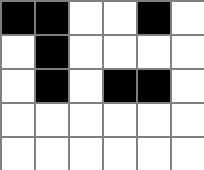[["black", "black", "white", "white", "black", "white"], ["white", "black", "white", "white", "white", "white"], ["white", "black", "white", "black", "black", "white"], ["white", "white", "white", "white", "white", "white"], ["white", "white", "white", "white", "white", "white"]]